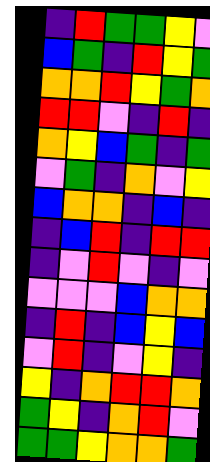[["indigo", "red", "green", "green", "yellow", "violet"], ["blue", "green", "indigo", "red", "yellow", "green"], ["orange", "orange", "red", "yellow", "green", "orange"], ["red", "red", "violet", "indigo", "red", "indigo"], ["orange", "yellow", "blue", "green", "indigo", "green"], ["violet", "green", "indigo", "orange", "violet", "yellow"], ["blue", "orange", "orange", "indigo", "blue", "indigo"], ["indigo", "blue", "red", "indigo", "red", "red"], ["indigo", "violet", "red", "violet", "indigo", "violet"], ["violet", "violet", "violet", "blue", "orange", "orange"], ["indigo", "red", "indigo", "blue", "yellow", "blue"], ["violet", "red", "indigo", "violet", "yellow", "indigo"], ["yellow", "indigo", "orange", "red", "red", "orange"], ["green", "yellow", "indigo", "orange", "red", "violet"], ["green", "green", "yellow", "orange", "orange", "green"]]